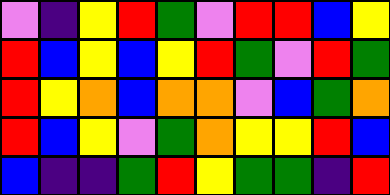[["violet", "indigo", "yellow", "red", "green", "violet", "red", "red", "blue", "yellow"], ["red", "blue", "yellow", "blue", "yellow", "red", "green", "violet", "red", "green"], ["red", "yellow", "orange", "blue", "orange", "orange", "violet", "blue", "green", "orange"], ["red", "blue", "yellow", "violet", "green", "orange", "yellow", "yellow", "red", "blue"], ["blue", "indigo", "indigo", "green", "red", "yellow", "green", "green", "indigo", "red"]]